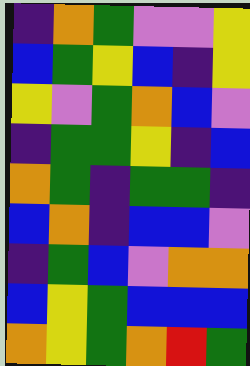[["indigo", "orange", "green", "violet", "violet", "yellow"], ["blue", "green", "yellow", "blue", "indigo", "yellow"], ["yellow", "violet", "green", "orange", "blue", "violet"], ["indigo", "green", "green", "yellow", "indigo", "blue"], ["orange", "green", "indigo", "green", "green", "indigo"], ["blue", "orange", "indigo", "blue", "blue", "violet"], ["indigo", "green", "blue", "violet", "orange", "orange"], ["blue", "yellow", "green", "blue", "blue", "blue"], ["orange", "yellow", "green", "orange", "red", "green"]]